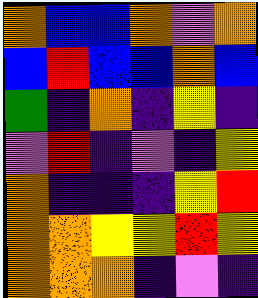[["orange", "blue", "blue", "orange", "violet", "orange"], ["blue", "red", "blue", "blue", "orange", "blue"], ["green", "indigo", "orange", "indigo", "yellow", "indigo"], ["violet", "red", "indigo", "violet", "indigo", "yellow"], ["orange", "indigo", "indigo", "indigo", "yellow", "red"], ["orange", "orange", "yellow", "yellow", "red", "yellow"], ["orange", "orange", "orange", "indigo", "violet", "indigo"]]